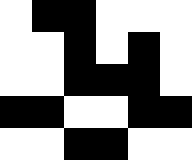[["white", "black", "black", "white", "white", "white"], ["white", "white", "black", "white", "black", "white"], ["white", "white", "black", "black", "black", "white"], ["black", "black", "white", "white", "black", "black"], ["white", "white", "black", "black", "white", "white"]]